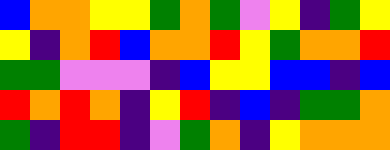[["blue", "orange", "orange", "yellow", "yellow", "green", "orange", "green", "violet", "yellow", "indigo", "green", "yellow"], ["yellow", "indigo", "orange", "red", "blue", "orange", "orange", "red", "yellow", "green", "orange", "orange", "red"], ["green", "green", "violet", "violet", "violet", "indigo", "blue", "yellow", "yellow", "blue", "blue", "indigo", "blue"], ["red", "orange", "red", "orange", "indigo", "yellow", "red", "indigo", "blue", "indigo", "green", "green", "orange"], ["green", "indigo", "red", "red", "indigo", "violet", "green", "orange", "indigo", "yellow", "orange", "orange", "orange"]]